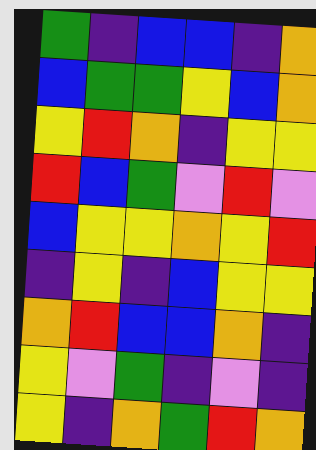[["green", "indigo", "blue", "blue", "indigo", "orange"], ["blue", "green", "green", "yellow", "blue", "orange"], ["yellow", "red", "orange", "indigo", "yellow", "yellow"], ["red", "blue", "green", "violet", "red", "violet"], ["blue", "yellow", "yellow", "orange", "yellow", "red"], ["indigo", "yellow", "indigo", "blue", "yellow", "yellow"], ["orange", "red", "blue", "blue", "orange", "indigo"], ["yellow", "violet", "green", "indigo", "violet", "indigo"], ["yellow", "indigo", "orange", "green", "red", "orange"]]